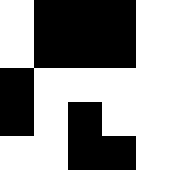[["white", "black", "black", "black", "white"], ["white", "black", "black", "black", "white"], ["black", "white", "white", "white", "white"], ["black", "white", "black", "white", "white"], ["white", "white", "black", "black", "white"]]